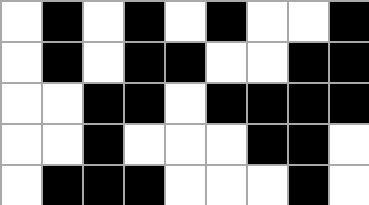[["white", "black", "white", "black", "white", "black", "white", "white", "black"], ["white", "black", "white", "black", "black", "white", "white", "black", "black"], ["white", "white", "black", "black", "white", "black", "black", "black", "black"], ["white", "white", "black", "white", "white", "white", "black", "black", "white"], ["white", "black", "black", "black", "white", "white", "white", "black", "white"]]